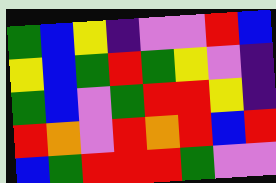[["green", "blue", "yellow", "indigo", "violet", "violet", "red", "blue"], ["yellow", "blue", "green", "red", "green", "yellow", "violet", "indigo"], ["green", "blue", "violet", "green", "red", "red", "yellow", "indigo"], ["red", "orange", "violet", "red", "orange", "red", "blue", "red"], ["blue", "green", "red", "red", "red", "green", "violet", "violet"]]